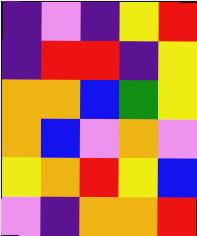[["indigo", "violet", "indigo", "yellow", "red"], ["indigo", "red", "red", "indigo", "yellow"], ["orange", "orange", "blue", "green", "yellow"], ["orange", "blue", "violet", "orange", "violet"], ["yellow", "orange", "red", "yellow", "blue"], ["violet", "indigo", "orange", "orange", "red"]]